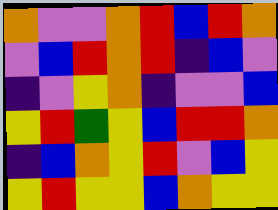[["orange", "violet", "violet", "orange", "red", "blue", "red", "orange"], ["violet", "blue", "red", "orange", "red", "indigo", "blue", "violet"], ["indigo", "violet", "yellow", "orange", "indigo", "violet", "violet", "blue"], ["yellow", "red", "green", "yellow", "blue", "red", "red", "orange"], ["indigo", "blue", "orange", "yellow", "red", "violet", "blue", "yellow"], ["yellow", "red", "yellow", "yellow", "blue", "orange", "yellow", "yellow"]]